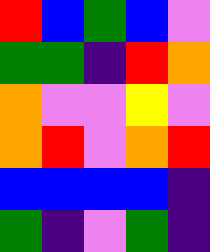[["red", "blue", "green", "blue", "violet"], ["green", "green", "indigo", "red", "orange"], ["orange", "violet", "violet", "yellow", "violet"], ["orange", "red", "violet", "orange", "red"], ["blue", "blue", "blue", "blue", "indigo"], ["green", "indigo", "violet", "green", "indigo"]]